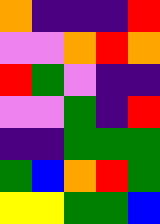[["orange", "indigo", "indigo", "indigo", "red"], ["violet", "violet", "orange", "red", "orange"], ["red", "green", "violet", "indigo", "indigo"], ["violet", "violet", "green", "indigo", "red"], ["indigo", "indigo", "green", "green", "green"], ["green", "blue", "orange", "red", "green"], ["yellow", "yellow", "green", "green", "blue"]]